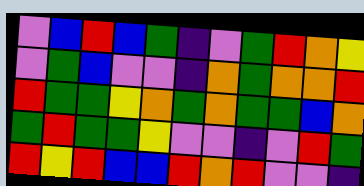[["violet", "blue", "red", "blue", "green", "indigo", "violet", "green", "red", "orange", "yellow"], ["violet", "green", "blue", "violet", "violet", "indigo", "orange", "green", "orange", "orange", "red"], ["red", "green", "green", "yellow", "orange", "green", "orange", "green", "green", "blue", "orange"], ["green", "red", "green", "green", "yellow", "violet", "violet", "indigo", "violet", "red", "green"], ["red", "yellow", "red", "blue", "blue", "red", "orange", "red", "violet", "violet", "indigo"]]